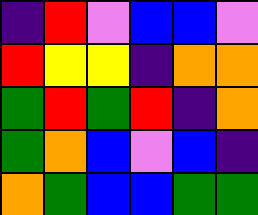[["indigo", "red", "violet", "blue", "blue", "violet"], ["red", "yellow", "yellow", "indigo", "orange", "orange"], ["green", "red", "green", "red", "indigo", "orange"], ["green", "orange", "blue", "violet", "blue", "indigo"], ["orange", "green", "blue", "blue", "green", "green"]]